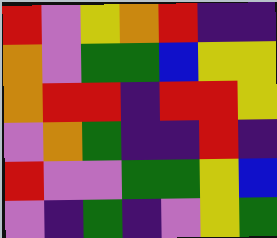[["red", "violet", "yellow", "orange", "red", "indigo", "indigo"], ["orange", "violet", "green", "green", "blue", "yellow", "yellow"], ["orange", "red", "red", "indigo", "red", "red", "yellow"], ["violet", "orange", "green", "indigo", "indigo", "red", "indigo"], ["red", "violet", "violet", "green", "green", "yellow", "blue"], ["violet", "indigo", "green", "indigo", "violet", "yellow", "green"]]